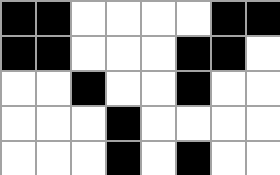[["black", "black", "white", "white", "white", "white", "black", "black"], ["black", "black", "white", "white", "white", "black", "black", "white"], ["white", "white", "black", "white", "white", "black", "white", "white"], ["white", "white", "white", "black", "white", "white", "white", "white"], ["white", "white", "white", "black", "white", "black", "white", "white"]]